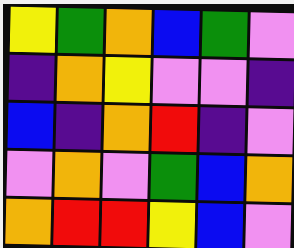[["yellow", "green", "orange", "blue", "green", "violet"], ["indigo", "orange", "yellow", "violet", "violet", "indigo"], ["blue", "indigo", "orange", "red", "indigo", "violet"], ["violet", "orange", "violet", "green", "blue", "orange"], ["orange", "red", "red", "yellow", "blue", "violet"]]